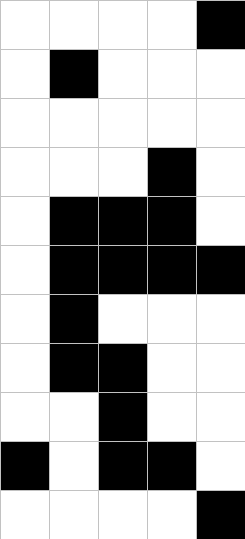[["white", "white", "white", "white", "black"], ["white", "black", "white", "white", "white"], ["white", "white", "white", "white", "white"], ["white", "white", "white", "black", "white"], ["white", "black", "black", "black", "white"], ["white", "black", "black", "black", "black"], ["white", "black", "white", "white", "white"], ["white", "black", "black", "white", "white"], ["white", "white", "black", "white", "white"], ["black", "white", "black", "black", "white"], ["white", "white", "white", "white", "black"]]